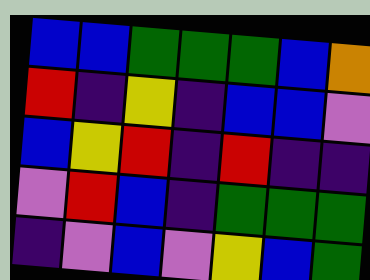[["blue", "blue", "green", "green", "green", "blue", "orange"], ["red", "indigo", "yellow", "indigo", "blue", "blue", "violet"], ["blue", "yellow", "red", "indigo", "red", "indigo", "indigo"], ["violet", "red", "blue", "indigo", "green", "green", "green"], ["indigo", "violet", "blue", "violet", "yellow", "blue", "green"]]